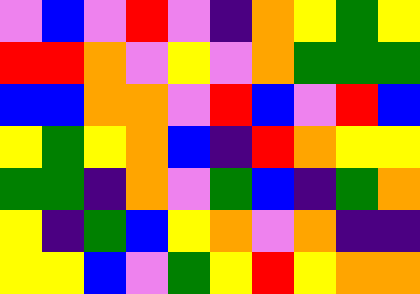[["violet", "blue", "violet", "red", "violet", "indigo", "orange", "yellow", "green", "yellow"], ["red", "red", "orange", "violet", "yellow", "violet", "orange", "green", "green", "green"], ["blue", "blue", "orange", "orange", "violet", "red", "blue", "violet", "red", "blue"], ["yellow", "green", "yellow", "orange", "blue", "indigo", "red", "orange", "yellow", "yellow"], ["green", "green", "indigo", "orange", "violet", "green", "blue", "indigo", "green", "orange"], ["yellow", "indigo", "green", "blue", "yellow", "orange", "violet", "orange", "indigo", "indigo"], ["yellow", "yellow", "blue", "violet", "green", "yellow", "red", "yellow", "orange", "orange"]]